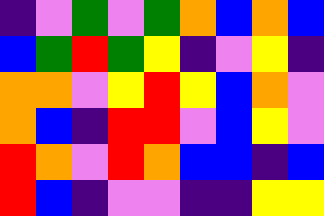[["indigo", "violet", "green", "violet", "green", "orange", "blue", "orange", "blue"], ["blue", "green", "red", "green", "yellow", "indigo", "violet", "yellow", "indigo"], ["orange", "orange", "violet", "yellow", "red", "yellow", "blue", "orange", "violet"], ["orange", "blue", "indigo", "red", "red", "violet", "blue", "yellow", "violet"], ["red", "orange", "violet", "red", "orange", "blue", "blue", "indigo", "blue"], ["red", "blue", "indigo", "violet", "violet", "indigo", "indigo", "yellow", "yellow"]]